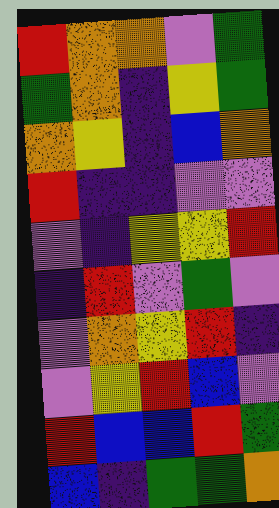[["red", "orange", "orange", "violet", "green"], ["green", "orange", "indigo", "yellow", "green"], ["orange", "yellow", "indigo", "blue", "orange"], ["red", "indigo", "indigo", "violet", "violet"], ["violet", "indigo", "yellow", "yellow", "red"], ["indigo", "red", "violet", "green", "violet"], ["violet", "orange", "yellow", "red", "indigo"], ["violet", "yellow", "red", "blue", "violet"], ["red", "blue", "blue", "red", "green"], ["blue", "indigo", "green", "green", "orange"]]